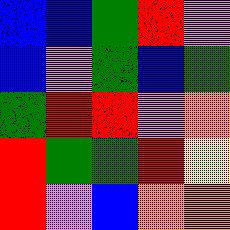[["blue", "blue", "green", "red", "violet"], ["blue", "violet", "green", "blue", "green"], ["green", "red", "red", "violet", "orange"], ["red", "green", "green", "red", "yellow"], ["red", "violet", "blue", "orange", "orange"]]